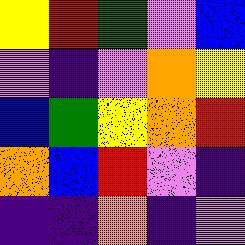[["yellow", "red", "green", "violet", "blue"], ["violet", "indigo", "violet", "orange", "yellow"], ["blue", "green", "yellow", "orange", "red"], ["orange", "blue", "red", "violet", "indigo"], ["indigo", "indigo", "orange", "indigo", "violet"]]